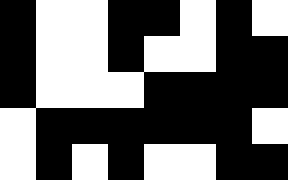[["black", "white", "white", "black", "black", "white", "black", "white"], ["black", "white", "white", "black", "white", "white", "black", "black"], ["black", "white", "white", "white", "black", "black", "black", "black"], ["white", "black", "black", "black", "black", "black", "black", "white"], ["white", "black", "white", "black", "white", "white", "black", "black"]]